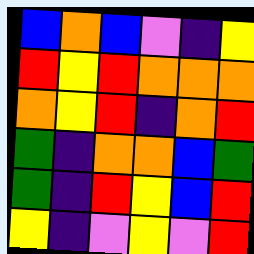[["blue", "orange", "blue", "violet", "indigo", "yellow"], ["red", "yellow", "red", "orange", "orange", "orange"], ["orange", "yellow", "red", "indigo", "orange", "red"], ["green", "indigo", "orange", "orange", "blue", "green"], ["green", "indigo", "red", "yellow", "blue", "red"], ["yellow", "indigo", "violet", "yellow", "violet", "red"]]